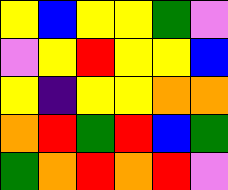[["yellow", "blue", "yellow", "yellow", "green", "violet"], ["violet", "yellow", "red", "yellow", "yellow", "blue"], ["yellow", "indigo", "yellow", "yellow", "orange", "orange"], ["orange", "red", "green", "red", "blue", "green"], ["green", "orange", "red", "orange", "red", "violet"]]